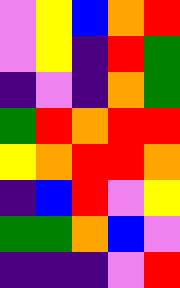[["violet", "yellow", "blue", "orange", "red"], ["violet", "yellow", "indigo", "red", "green"], ["indigo", "violet", "indigo", "orange", "green"], ["green", "red", "orange", "red", "red"], ["yellow", "orange", "red", "red", "orange"], ["indigo", "blue", "red", "violet", "yellow"], ["green", "green", "orange", "blue", "violet"], ["indigo", "indigo", "indigo", "violet", "red"]]